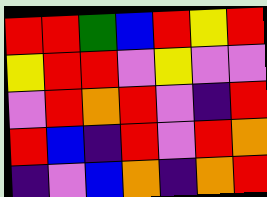[["red", "red", "green", "blue", "red", "yellow", "red"], ["yellow", "red", "red", "violet", "yellow", "violet", "violet"], ["violet", "red", "orange", "red", "violet", "indigo", "red"], ["red", "blue", "indigo", "red", "violet", "red", "orange"], ["indigo", "violet", "blue", "orange", "indigo", "orange", "red"]]